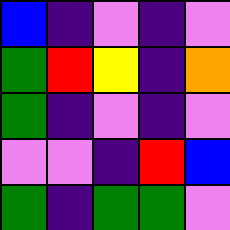[["blue", "indigo", "violet", "indigo", "violet"], ["green", "red", "yellow", "indigo", "orange"], ["green", "indigo", "violet", "indigo", "violet"], ["violet", "violet", "indigo", "red", "blue"], ["green", "indigo", "green", "green", "violet"]]